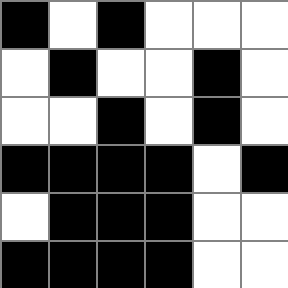[["black", "white", "black", "white", "white", "white"], ["white", "black", "white", "white", "black", "white"], ["white", "white", "black", "white", "black", "white"], ["black", "black", "black", "black", "white", "black"], ["white", "black", "black", "black", "white", "white"], ["black", "black", "black", "black", "white", "white"]]